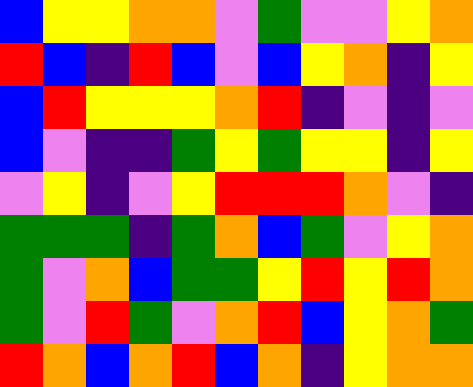[["blue", "yellow", "yellow", "orange", "orange", "violet", "green", "violet", "violet", "yellow", "orange"], ["red", "blue", "indigo", "red", "blue", "violet", "blue", "yellow", "orange", "indigo", "yellow"], ["blue", "red", "yellow", "yellow", "yellow", "orange", "red", "indigo", "violet", "indigo", "violet"], ["blue", "violet", "indigo", "indigo", "green", "yellow", "green", "yellow", "yellow", "indigo", "yellow"], ["violet", "yellow", "indigo", "violet", "yellow", "red", "red", "red", "orange", "violet", "indigo"], ["green", "green", "green", "indigo", "green", "orange", "blue", "green", "violet", "yellow", "orange"], ["green", "violet", "orange", "blue", "green", "green", "yellow", "red", "yellow", "red", "orange"], ["green", "violet", "red", "green", "violet", "orange", "red", "blue", "yellow", "orange", "green"], ["red", "orange", "blue", "orange", "red", "blue", "orange", "indigo", "yellow", "orange", "orange"]]